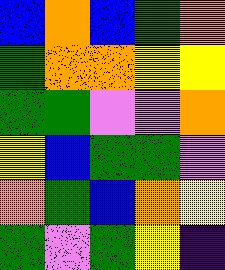[["blue", "orange", "blue", "green", "orange"], ["green", "orange", "orange", "yellow", "yellow"], ["green", "green", "violet", "violet", "orange"], ["yellow", "blue", "green", "green", "violet"], ["orange", "green", "blue", "orange", "yellow"], ["green", "violet", "green", "yellow", "indigo"]]